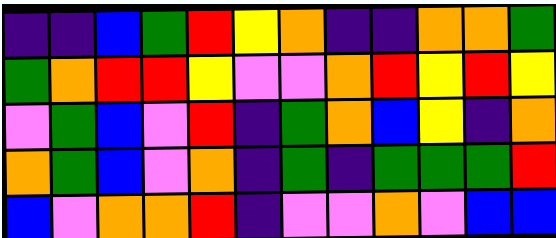[["indigo", "indigo", "blue", "green", "red", "yellow", "orange", "indigo", "indigo", "orange", "orange", "green"], ["green", "orange", "red", "red", "yellow", "violet", "violet", "orange", "red", "yellow", "red", "yellow"], ["violet", "green", "blue", "violet", "red", "indigo", "green", "orange", "blue", "yellow", "indigo", "orange"], ["orange", "green", "blue", "violet", "orange", "indigo", "green", "indigo", "green", "green", "green", "red"], ["blue", "violet", "orange", "orange", "red", "indigo", "violet", "violet", "orange", "violet", "blue", "blue"]]